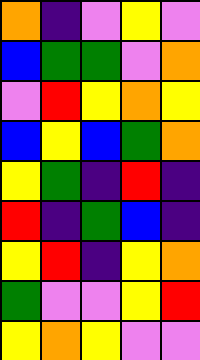[["orange", "indigo", "violet", "yellow", "violet"], ["blue", "green", "green", "violet", "orange"], ["violet", "red", "yellow", "orange", "yellow"], ["blue", "yellow", "blue", "green", "orange"], ["yellow", "green", "indigo", "red", "indigo"], ["red", "indigo", "green", "blue", "indigo"], ["yellow", "red", "indigo", "yellow", "orange"], ["green", "violet", "violet", "yellow", "red"], ["yellow", "orange", "yellow", "violet", "violet"]]